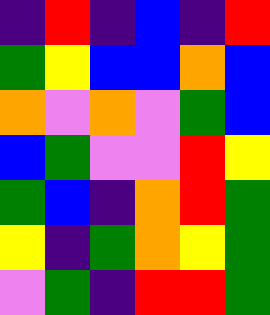[["indigo", "red", "indigo", "blue", "indigo", "red"], ["green", "yellow", "blue", "blue", "orange", "blue"], ["orange", "violet", "orange", "violet", "green", "blue"], ["blue", "green", "violet", "violet", "red", "yellow"], ["green", "blue", "indigo", "orange", "red", "green"], ["yellow", "indigo", "green", "orange", "yellow", "green"], ["violet", "green", "indigo", "red", "red", "green"]]